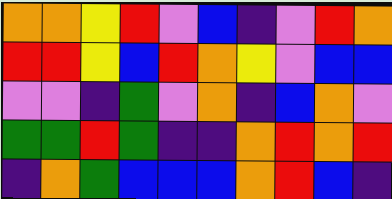[["orange", "orange", "yellow", "red", "violet", "blue", "indigo", "violet", "red", "orange"], ["red", "red", "yellow", "blue", "red", "orange", "yellow", "violet", "blue", "blue"], ["violet", "violet", "indigo", "green", "violet", "orange", "indigo", "blue", "orange", "violet"], ["green", "green", "red", "green", "indigo", "indigo", "orange", "red", "orange", "red"], ["indigo", "orange", "green", "blue", "blue", "blue", "orange", "red", "blue", "indigo"]]